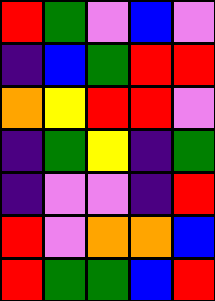[["red", "green", "violet", "blue", "violet"], ["indigo", "blue", "green", "red", "red"], ["orange", "yellow", "red", "red", "violet"], ["indigo", "green", "yellow", "indigo", "green"], ["indigo", "violet", "violet", "indigo", "red"], ["red", "violet", "orange", "orange", "blue"], ["red", "green", "green", "blue", "red"]]